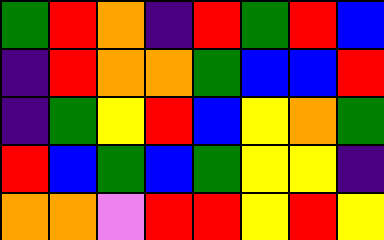[["green", "red", "orange", "indigo", "red", "green", "red", "blue"], ["indigo", "red", "orange", "orange", "green", "blue", "blue", "red"], ["indigo", "green", "yellow", "red", "blue", "yellow", "orange", "green"], ["red", "blue", "green", "blue", "green", "yellow", "yellow", "indigo"], ["orange", "orange", "violet", "red", "red", "yellow", "red", "yellow"]]